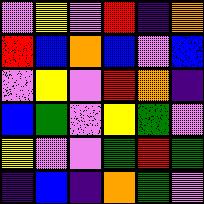[["violet", "yellow", "violet", "red", "indigo", "orange"], ["red", "blue", "orange", "blue", "violet", "blue"], ["violet", "yellow", "violet", "red", "orange", "indigo"], ["blue", "green", "violet", "yellow", "green", "violet"], ["yellow", "violet", "violet", "green", "red", "green"], ["indigo", "blue", "indigo", "orange", "green", "violet"]]